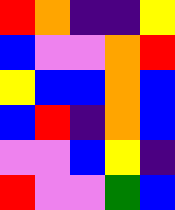[["red", "orange", "indigo", "indigo", "yellow"], ["blue", "violet", "violet", "orange", "red"], ["yellow", "blue", "blue", "orange", "blue"], ["blue", "red", "indigo", "orange", "blue"], ["violet", "violet", "blue", "yellow", "indigo"], ["red", "violet", "violet", "green", "blue"]]